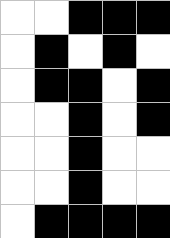[["white", "white", "black", "black", "black"], ["white", "black", "white", "black", "white"], ["white", "black", "black", "white", "black"], ["white", "white", "black", "white", "black"], ["white", "white", "black", "white", "white"], ["white", "white", "black", "white", "white"], ["white", "black", "black", "black", "black"]]